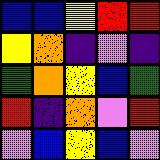[["blue", "blue", "yellow", "red", "red"], ["yellow", "orange", "indigo", "violet", "indigo"], ["green", "orange", "yellow", "blue", "green"], ["red", "indigo", "orange", "violet", "red"], ["violet", "blue", "yellow", "blue", "violet"]]